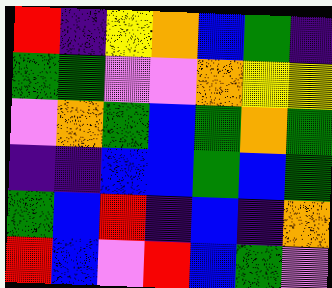[["red", "indigo", "yellow", "orange", "blue", "green", "indigo"], ["green", "green", "violet", "violet", "orange", "yellow", "yellow"], ["violet", "orange", "green", "blue", "green", "orange", "green"], ["indigo", "indigo", "blue", "blue", "green", "blue", "green"], ["green", "blue", "red", "indigo", "blue", "indigo", "orange"], ["red", "blue", "violet", "red", "blue", "green", "violet"]]